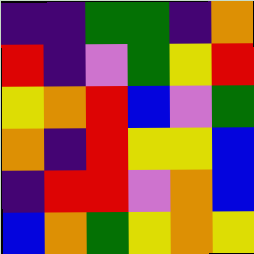[["indigo", "indigo", "green", "green", "indigo", "orange"], ["red", "indigo", "violet", "green", "yellow", "red"], ["yellow", "orange", "red", "blue", "violet", "green"], ["orange", "indigo", "red", "yellow", "yellow", "blue"], ["indigo", "red", "red", "violet", "orange", "blue"], ["blue", "orange", "green", "yellow", "orange", "yellow"]]